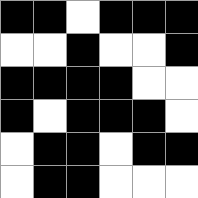[["black", "black", "white", "black", "black", "black"], ["white", "white", "black", "white", "white", "black"], ["black", "black", "black", "black", "white", "white"], ["black", "white", "black", "black", "black", "white"], ["white", "black", "black", "white", "black", "black"], ["white", "black", "black", "white", "white", "white"]]